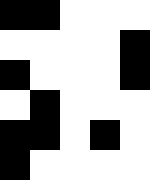[["black", "black", "white", "white", "white"], ["white", "white", "white", "white", "black"], ["black", "white", "white", "white", "black"], ["white", "black", "white", "white", "white"], ["black", "black", "white", "black", "white"], ["black", "white", "white", "white", "white"]]